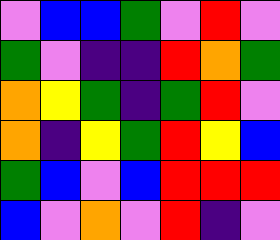[["violet", "blue", "blue", "green", "violet", "red", "violet"], ["green", "violet", "indigo", "indigo", "red", "orange", "green"], ["orange", "yellow", "green", "indigo", "green", "red", "violet"], ["orange", "indigo", "yellow", "green", "red", "yellow", "blue"], ["green", "blue", "violet", "blue", "red", "red", "red"], ["blue", "violet", "orange", "violet", "red", "indigo", "violet"]]